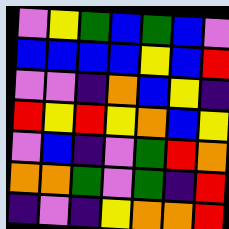[["violet", "yellow", "green", "blue", "green", "blue", "violet"], ["blue", "blue", "blue", "blue", "yellow", "blue", "red"], ["violet", "violet", "indigo", "orange", "blue", "yellow", "indigo"], ["red", "yellow", "red", "yellow", "orange", "blue", "yellow"], ["violet", "blue", "indigo", "violet", "green", "red", "orange"], ["orange", "orange", "green", "violet", "green", "indigo", "red"], ["indigo", "violet", "indigo", "yellow", "orange", "orange", "red"]]